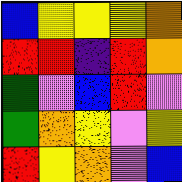[["blue", "yellow", "yellow", "yellow", "orange"], ["red", "red", "indigo", "red", "orange"], ["green", "violet", "blue", "red", "violet"], ["green", "orange", "yellow", "violet", "yellow"], ["red", "yellow", "orange", "violet", "blue"]]